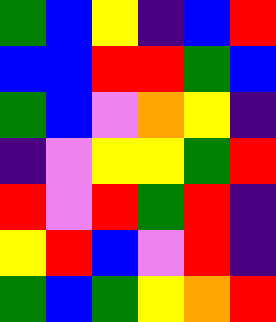[["green", "blue", "yellow", "indigo", "blue", "red"], ["blue", "blue", "red", "red", "green", "blue"], ["green", "blue", "violet", "orange", "yellow", "indigo"], ["indigo", "violet", "yellow", "yellow", "green", "red"], ["red", "violet", "red", "green", "red", "indigo"], ["yellow", "red", "blue", "violet", "red", "indigo"], ["green", "blue", "green", "yellow", "orange", "red"]]